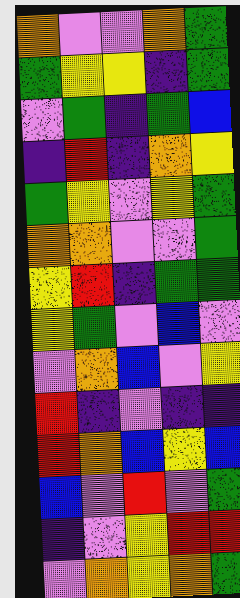[["orange", "violet", "violet", "orange", "green"], ["green", "yellow", "yellow", "indigo", "green"], ["violet", "green", "indigo", "green", "blue"], ["indigo", "red", "indigo", "orange", "yellow"], ["green", "yellow", "violet", "yellow", "green"], ["orange", "orange", "violet", "violet", "green"], ["yellow", "red", "indigo", "green", "green"], ["yellow", "green", "violet", "blue", "violet"], ["violet", "orange", "blue", "violet", "yellow"], ["red", "indigo", "violet", "indigo", "indigo"], ["red", "orange", "blue", "yellow", "blue"], ["blue", "violet", "red", "violet", "green"], ["indigo", "violet", "yellow", "red", "red"], ["violet", "orange", "yellow", "orange", "green"]]